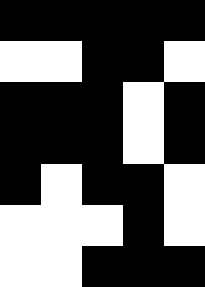[["black", "black", "black", "black", "black"], ["white", "white", "black", "black", "white"], ["black", "black", "black", "white", "black"], ["black", "black", "black", "white", "black"], ["black", "white", "black", "black", "white"], ["white", "white", "white", "black", "white"], ["white", "white", "black", "black", "black"]]